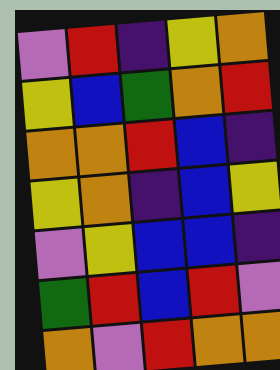[["violet", "red", "indigo", "yellow", "orange"], ["yellow", "blue", "green", "orange", "red"], ["orange", "orange", "red", "blue", "indigo"], ["yellow", "orange", "indigo", "blue", "yellow"], ["violet", "yellow", "blue", "blue", "indigo"], ["green", "red", "blue", "red", "violet"], ["orange", "violet", "red", "orange", "orange"]]